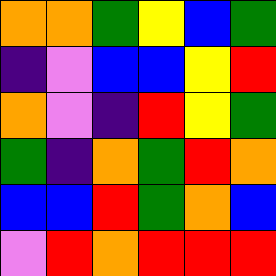[["orange", "orange", "green", "yellow", "blue", "green"], ["indigo", "violet", "blue", "blue", "yellow", "red"], ["orange", "violet", "indigo", "red", "yellow", "green"], ["green", "indigo", "orange", "green", "red", "orange"], ["blue", "blue", "red", "green", "orange", "blue"], ["violet", "red", "orange", "red", "red", "red"]]